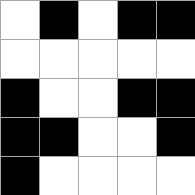[["white", "black", "white", "black", "black"], ["white", "white", "white", "white", "white"], ["black", "white", "white", "black", "black"], ["black", "black", "white", "white", "black"], ["black", "white", "white", "white", "white"]]